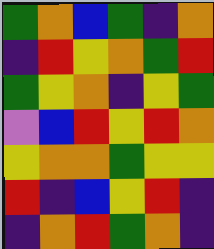[["green", "orange", "blue", "green", "indigo", "orange"], ["indigo", "red", "yellow", "orange", "green", "red"], ["green", "yellow", "orange", "indigo", "yellow", "green"], ["violet", "blue", "red", "yellow", "red", "orange"], ["yellow", "orange", "orange", "green", "yellow", "yellow"], ["red", "indigo", "blue", "yellow", "red", "indigo"], ["indigo", "orange", "red", "green", "orange", "indigo"]]